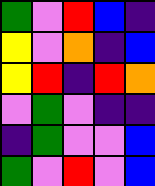[["green", "violet", "red", "blue", "indigo"], ["yellow", "violet", "orange", "indigo", "blue"], ["yellow", "red", "indigo", "red", "orange"], ["violet", "green", "violet", "indigo", "indigo"], ["indigo", "green", "violet", "violet", "blue"], ["green", "violet", "red", "violet", "blue"]]